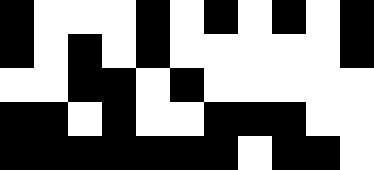[["black", "white", "white", "white", "black", "white", "black", "white", "black", "white", "black"], ["black", "white", "black", "white", "black", "white", "white", "white", "white", "white", "black"], ["white", "white", "black", "black", "white", "black", "white", "white", "white", "white", "white"], ["black", "black", "white", "black", "white", "white", "black", "black", "black", "white", "white"], ["black", "black", "black", "black", "black", "black", "black", "white", "black", "black", "white"]]